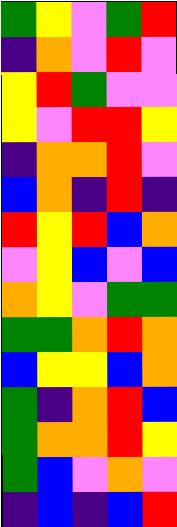[["green", "yellow", "violet", "green", "red"], ["indigo", "orange", "violet", "red", "violet"], ["yellow", "red", "green", "violet", "violet"], ["yellow", "violet", "red", "red", "yellow"], ["indigo", "orange", "orange", "red", "violet"], ["blue", "orange", "indigo", "red", "indigo"], ["red", "yellow", "red", "blue", "orange"], ["violet", "yellow", "blue", "violet", "blue"], ["orange", "yellow", "violet", "green", "green"], ["green", "green", "orange", "red", "orange"], ["blue", "yellow", "yellow", "blue", "orange"], ["green", "indigo", "orange", "red", "blue"], ["green", "orange", "orange", "red", "yellow"], ["green", "blue", "violet", "orange", "violet"], ["indigo", "blue", "indigo", "blue", "red"]]